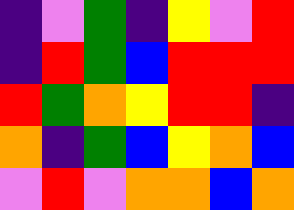[["indigo", "violet", "green", "indigo", "yellow", "violet", "red"], ["indigo", "red", "green", "blue", "red", "red", "red"], ["red", "green", "orange", "yellow", "red", "red", "indigo"], ["orange", "indigo", "green", "blue", "yellow", "orange", "blue"], ["violet", "red", "violet", "orange", "orange", "blue", "orange"]]